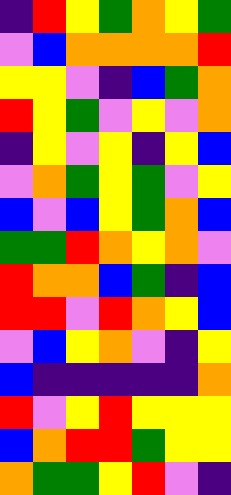[["indigo", "red", "yellow", "green", "orange", "yellow", "green"], ["violet", "blue", "orange", "orange", "orange", "orange", "red"], ["yellow", "yellow", "violet", "indigo", "blue", "green", "orange"], ["red", "yellow", "green", "violet", "yellow", "violet", "orange"], ["indigo", "yellow", "violet", "yellow", "indigo", "yellow", "blue"], ["violet", "orange", "green", "yellow", "green", "violet", "yellow"], ["blue", "violet", "blue", "yellow", "green", "orange", "blue"], ["green", "green", "red", "orange", "yellow", "orange", "violet"], ["red", "orange", "orange", "blue", "green", "indigo", "blue"], ["red", "red", "violet", "red", "orange", "yellow", "blue"], ["violet", "blue", "yellow", "orange", "violet", "indigo", "yellow"], ["blue", "indigo", "indigo", "indigo", "indigo", "indigo", "orange"], ["red", "violet", "yellow", "red", "yellow", "yellow", "yellow"], ["blue", "orange", "red", "red", "green", "yellow", "yellow"], ["orange", "green", "green", "yellow", "red", "violet", "indigo"]]